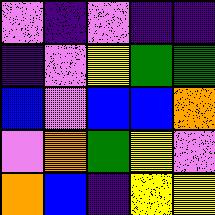[["violet", "indigo", "violet", "indigo", "indigo"], ["indigo", "violet", "yellow", "green", "green"], ["blue", "violet", "blue", "blue", "orange"], ["violet", "orange", "green", "yellow", "violet"], ["orange", "blue", "indigo", "yellow", "yellow"]]